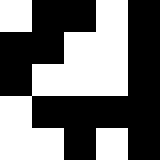[["white", "black", "black", "white", "black"], ["black", "black", "white", "white", "black"], ["black", "white", "white", "white", "black"], ["white", "black", "black", "black", "black"], ["white", "white", "black", "white", "black"]]